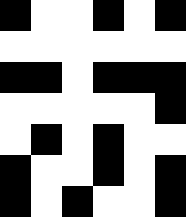[["black", "white", "white", "black", "white", "black"], ["white", "white", "white", "white", "white", "white"], ["black", "black", "white", "black", "black", "black"], ["white", "white", "white", "white", "white", "black"], ["white", "black", "white", "black", "white", "white"], ["black", "white", "white", "black", "white", "black"], ["black", "white", "black", "white", "white", "black"]]